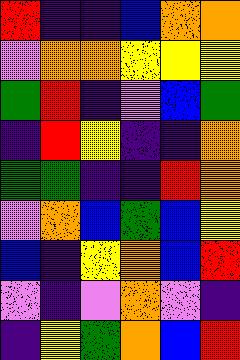[["red", "indigo", "indigo", "blue", "orange", "orange"], ["violet", "orange", "orange", "yellow", "yellow", "yellow"], ["green", "red", "indigo", "violet", "blue", "green"], ["indigo", "red", "yellow", "indigo", "indigo", "orange"], ["green", "green", "indigo", "indigo", "red", "orange"], ["violet", "orange", "blue", "green", "blue", "yellow"], ["blue", "indigo", "yellow", "orange", "blue", "red"], ["violet", "indigo", "violet", "orange", "violet", "indigo"], ["indigo", "yellow", "green", "orange", "blue", "red"]]